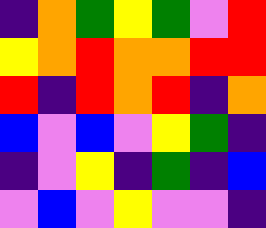[["indigo", "orange", "green", "yellow", "green", "violet", "red"], ["yellow", "orange", "red", "orange", "orange", "red", "red"], ["red", "indigo", "red", "orange", "red", "indigo", "orange"], ["blue", "violet", "blue", "violet", "yellow", "green", "indigo"], ["indigo", "violet", "yellow", "indigo", "green", "indigo", "blue"], ["violet", "blue", "violet", "yellow", "violet", "violet", "indigo"]]